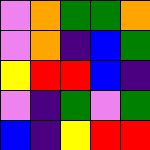[["violet", "orange", "green", "green", "orange"], ["violet", "orange", "indigo", "blue", "green"], ["yellow", "red", "red", "blue", "indigo"], ["violet", "indigo", "green", "violet", "green"], ["blue", "indigo", "yellow", "red", "red"]]